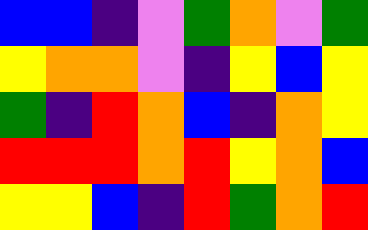[["blue", "blue", "indigo", "violet", "green", "orange", "violet", "green"], ["yellow", "orange", "orange", "violet", "indigo", "yellow", "blue", "yellow"], ["green", "indigo", "red", "orange", "blue", "indigo", "orange", "yellow"], ["red", "red", "red", "orange", "red", "yellow", "orange", "blue"], ["yellow", "yellow", "blue", "indigo", "red", "green", "orange", "red"]]